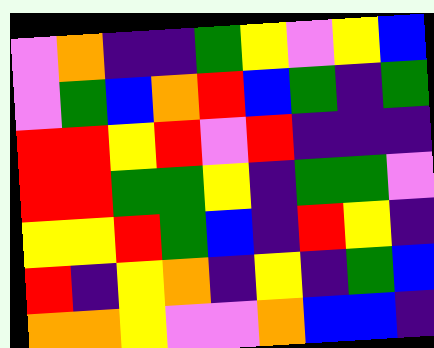[["violet", "orange", "indigo", "indigo", "green", "yellow", "violet", "yellow", "blue"], ["violet", "green", "blue", "orange", "red", "blue", "green", "indigo", "green"], ["red", "red", "yellow", "red", "violet", "red", "indigo", "indigo", "indigo"], ["red", "red", "green", "green", "yellow", "indigo", "green", "green", "violet"], ["yellow", "yellow", "red", "green", "blue", "indigo", "red", "yellow", "indigo"], ["red", "indigo", "yellow", "orange", "indigo", "yellow", "indigo", "green", "blue"], ["orange", "orange", "yellow", "violet", "violet", "orange", "blue", "blue", "indigo"]]